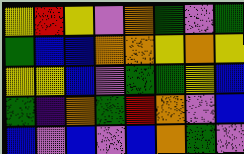[["yellow", "red", "yellow", "violet", "orange", "green", "violet", "green"], ["green", "blue", "blue", "orange", "orange", "yellow", "orange", "yellow"], ["yellow", "yellow", "blue", "violet", "green", "green", "yellow", "blue"], ["green", "indigo", "orange", "green", "red", "orange", "violet", "blue"], ["blue", "violet", "blue", "violet", "blue", "orange", "green", "violet"]]